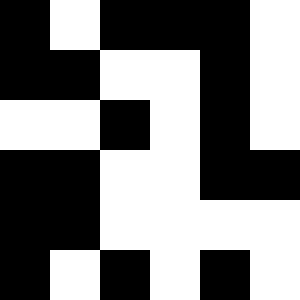[["black", "white", "black", "black", "black", "white"], ["black", "black", "white", "white", "black", "white"], ["white", "white", "black", "white", "black", "white"], ["black", "black", "white", "white", "black", "black"], ["black", "black", "white", "white", "white", "white"], ["black", "white", "black", "white", "black", "white"]]